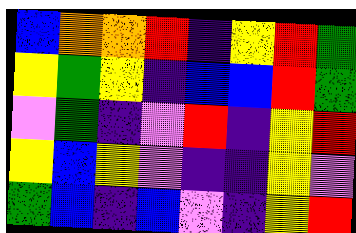[["blue", "orange", "orange", "red", "indigo", "yellow", "red", "green"], ["yellow", "green", "yellow", "indigo", "blue", "blue", "red", "green"], ["violet", "green", "indigo", "violet", "red", "indigo", "yellow", "red"], ["yellow", "blue", "yellow", "violet", "indigo", "indigo", "yellow", "violet"], ["green", "blue", "indigo", "blue", "violet", "indigo", "yellow", "red"]]